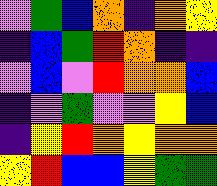[["violet", "green", "blue", "orange", "indigo", "orange", "yellow"], ["indigo", "blue", "green", "red", "orange", "indigo", "indigo"], ["violet", "blue", "violet", "red", "orange", "orange", "blue"], ["indigo", "violet", "green", "violet", "violet", "yellow", "blue"], ["indigo", "yellow", "red", "orange", "yellow", "orange", "orange"], ["yellow", "red", "blue", "blue", "yellow", "green", "green"]]